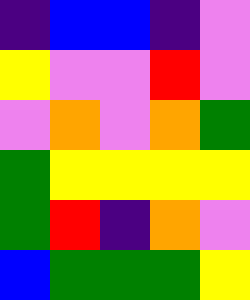[["indigo", "blue", "blue", "indigo", "violet"], ["yellow", "violet", "violet", "red", "violet"], ["violet", "orange", "violet", "orange", "green"], ["green", "yellow", "yellow", "yellow", "yellow"], ["green", "red", "indigo", "orange", "violet"], ["blue", "green", "green", "green", "yellow"]]